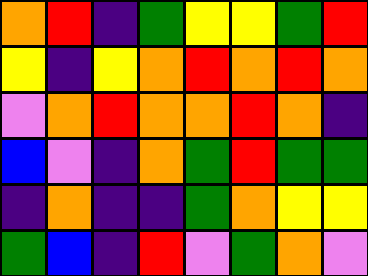[["orange", "red", "indigo", "green", "yellow", "yellow", "green", "red"], ["yellow", "indigo", "yellow", "orange", "red", "orange", "red", "orange"], ["violet", "orange", "red", "orange", "orange", "red", "orange", "indigo"], ["blue", "violet", "indigo", "orange", "green", "red", "green", "green"], ["indigo", "orange", "indigo", "indigo", "green", "orange", "yellow", "yellow"], ["green", "blue", "indigo", "red", "violet", "green", "orange", "violet"]]